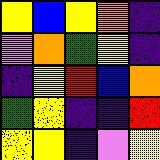[["yellow", "blue", "yellow", "orange", "indigo"], ["violet", "orange", "green", "yellow", "indigo"], ["indigo", "yellow", "red", "blue", "orange"], ["green", "yellow", "indigo", "indigo", "red"], ["yellow", "yellow", "indigo", "violet", "yellow"]]